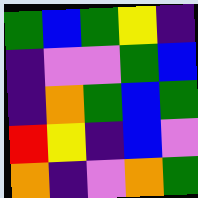[["green", "blue", "green", "yellow", "indigo"], ["indigo", "violet", "violet", "green", "blue"], ["indigo", "orange", "green", "blue", "green"], ["red", "yellow", "indigo", "blue", "violet"], ["orange", "indigo", "violet", "orange", "green"]]